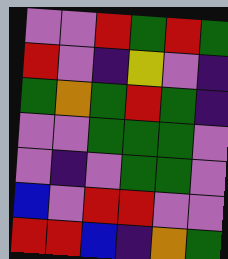[["violet", "violet", "red", "green", "red", "green"], ["red", "violet", "indigo", "yellow", "violet", "indigo"], ["green", "orange", "green", "red", "green", "indigo"], ["violet", "violet", "green", "green", "green", "violet"], ["violet", "indigo", "violet", "green", "green", "violet"], ["blue", "violet", "red", "red", "violet", "violet"], ["red", "red", "blue", "indigo", "orange", "green"]]